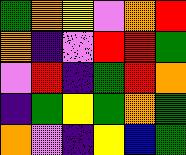[["green", "orange", "yellow", "violet", "orange", "red"], ["orange", "indigo", "violet", "red", "red", "green"], ["violet", "red", "indigo", "green", "red", "orange"], ["indigo", "green", "yellow", "green", "orange", "green"], ["orange", "violet", "indigo", "yellow", "blue", "green"]]